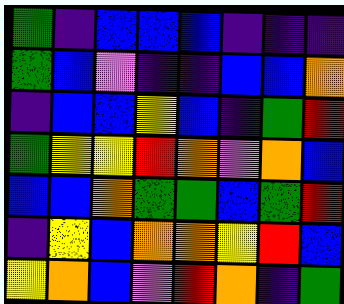[["green", "indigo", "blue", "blue", "blue", "indigo", "indigo", "indigo"], ["green", "blue", "violet", "indigo", "indigo", "blue", "blue", "orange"], ["indigo", "blue", "blue", "yellow", "blue", "indigo", "green", "red"], ["green", "yellow", "yellow", "red", "orange", "violet", "orange", "blue"], ["blue", "blue", "orange", "green", "green", "blue", "green", "red"], ["indigo", "yellow", "blue", "orange", "orange", "yellow", "red", "blue"], ["yellow", "orange", "blue", "violet", "red", "orange", "indigo", "green"]]